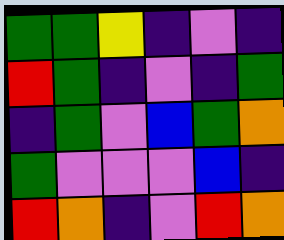[["green", "green", "yellow", "indigo", "violet", "indigo"], ["red", "green", "indigo", "violet", "indigo", "green"], ["indigo", "green", "violet", "blue", "green", "orange"], ["green", "violet", "violet", "violet", "blue", "indigo"], ["red", "orange", "indigo", "violet", "red", "orange"]]